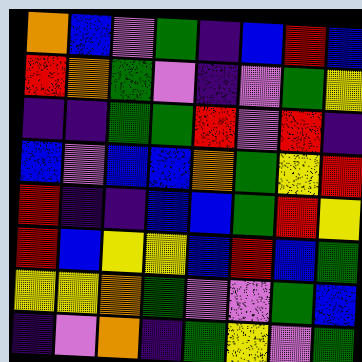[["orange", "blue", "violet", "green", "indigo", "blue", "red", "blue"], ["red", "orange", "green", "violet", "indigo", "violet", "green", "yellow"], ["indigo", "indigo", "green", "green", "red", "violet", "red", "indigo"], ["blue", "violet", "blue", "blue", "orange", "green", "yellow", "red"], ["red", "indigo", "indigo", "blue", "blue", "green", "red", "yellow"], ["red", "blue", "yellow", "yellow", "blue", "red", "blue", "green"], ["yellow", "yellow", "orange", "green", "violet", "violet", "green", "blue"], ["indigo", "violet", "orange", "indigo", "green", "yellow", "violet", "green"]]